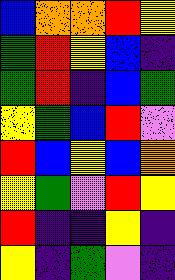[["blue", "orange", "orange", "red", "yellow"], ["green", "red", "yellow", "blue", "indigo"], ["green", "red", "indigo", "blue", "green"], ["yellow", "green", "blue", "red", "violet"], ["red", "blue", "yellow", "blue", "orange"], ["yellow", "green", "violet", "red", "yellow"], ["red", "indigo", "indigo", "yellow", "indigo"], ["yellow", "indigo", "green", "violet", "indigo"]]